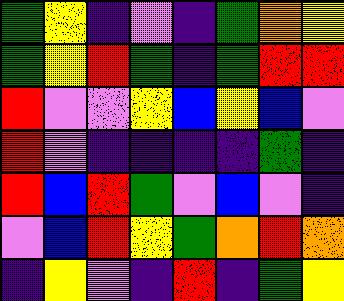[["green", "yellow", "indigo", "violet", "indigo", "green", "orange", "yellow"], ["green", "yellow", "red", "green", "indigo", "green", "red", "red"], ["red", "violet", "violet", "yellow", "blue", "yellow", "blue", "violet"], ["red", "violet", "indigo", "indigo", "indigo", "indigo", "green", "indigo"], ["red", "blue", "red", "green", "violet", "blue", "violet", "indigo"], ["violet", "blue", "red", "yellow", "green", "orange", "red", "orange"], ["indigo", "yellow", "violet", "indigo", "red", "indigo", "green", "yellow"]]